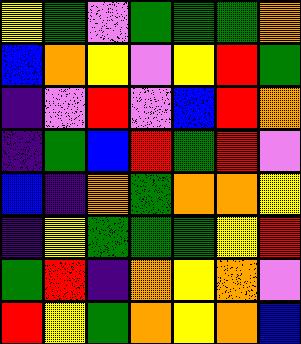[["yellow", "green", "violet", "green", "green", "green", "orange"], ["blue", "orange", "yellow", "violet", "yellow", "red", "green"], ["indigo", "violet", "red", "violet", "blue", "red", "orange"], ["indigo", "green", "blue", "red", "green", "red", "violet"], ["blue", "indigo", "orange", "green", "orange", "orange", "yellow"], ["indigo", "yellow", "green", "green", "green", "yellow", "red"], ["green", "red", "indigo", "orange", "yellow", "orange", "violet"], ["red", "yellow", "green", "orange", "yellow", "orange", "blue"]]